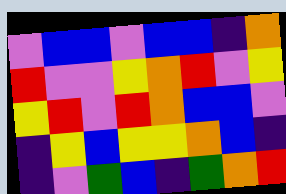[["violet", "blue", "blue", "violet", "blue", "blue", "indigo", "orange"], ["red", "violet", "violet", "yellow", "orange", "red", "violet", "yellow"], ["yellow", "red", "violet", "red", "orange", "blue", "blue", "violet"], ["indigo", "yellow", "blue", "yellow", "yellow", "orange", "blue", "indigo"], ["indigo", "violet", "green", "blue", "indigo", "green", "orange", "red"]]